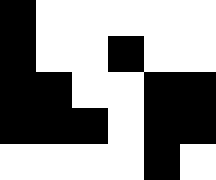[["black", "white", "white", "white", "white", "white"], ["black", "white", "white", "black", "white", "white"], ["black", "black", "white", "white", "black", "black"], ["black", "black", "black", "white", "black", "black"], ["white", "white", "white", "white", "black", "white"]]